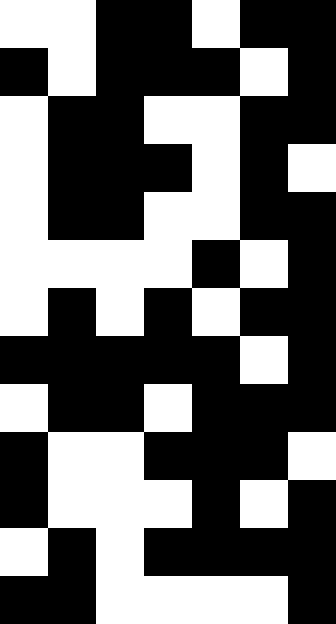[["white", "white", "black", "black", "white", "black", "black"], ["black", "white", "black", "black", "black", "white", "black"], ["white", "black", "black", "white", "white", "black", "black"], ["white", "black", "black", "black", "white", "black", "white"], ["white", "black", "black", "white", "white", "black", "black"], ["white", "white", "white", "white", "black", "white", "black"], ["white", "black", "white", "black", "white", "black", "black"], ["black", "black", "black", "black", "black", "white", "black"], ["white", "black", "black", "white", "black", "black", "black"], ["black", "white", "white", "black", "black", "black", "white"], ["black", "white", "white", "white", "black", "white", "black"], ["white", "black", "white", "black", "black", "black", "black"], ["black", "black", "white", "white", "white", "white", "black"]]